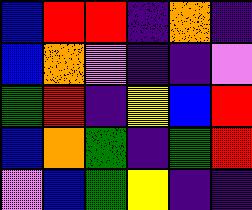[["blue", "red", "red", "indigo", "orange", "indigo"], ["blue", "orange", "violet", "indigo", "indigo", "violet"], ["green", "red", "indigo", "yellow", "blue", "red"], ["blue", "orange", "green", "indigo", "green", "red"], ["violet", "blue", "green", "yellow", "indigo", "indigo"]]